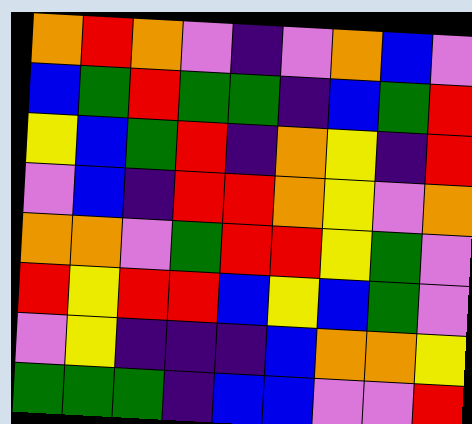[["orange", "red", "orange", "violet", "indigo", "violet", "orange", "blue", "violet"], ["blue", "green", "red", "green", "green", "indigo", "blue", "green", "red"], ["yellow", "blue", "green", "red", "indigo", "orange", "yellow", "indigo", "red"], ["violet", "blue", "indigo", "red", "red", "orange", "yellow", "violet", "orange"], ["orange", "orange", "violet", "green", "red", "red", "yellow", "green", "violet"], ["red", "yellow", "red", "red", "blue", "yellow", "blue", "green", "violet"], ["violet", "yellow", "indigo", "indigo", "indigo", "blue", "orange", "orange", "yellow"], ["green", "green", "green", "indigo", "blue", "blue", "violet", "violet", "red"]]